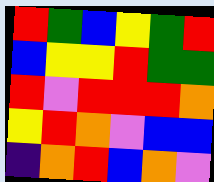[["red", "green", "blue", "yellow", "green", "red"], ["blue", "yellow", "yellow", "red", "green", "green"], ["red", "violet", "red", "red", "red", "orange"], ["yellow", "red", "orange", "violet", "blue", "blue"], ["indigo", "orange", "red", "blue", "orange", "violet"]]